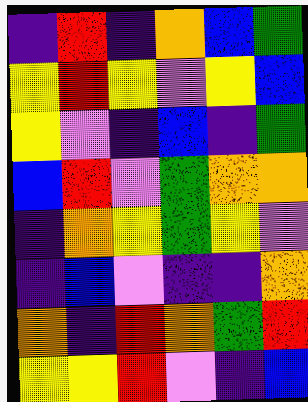[["indigo", "red", "indigo", "orange", "blue", "green"], ["yellow", "red", "yellow", "violet", "yellow", "blue"], ["yellow", "violet", "indigo", "blue", "indigo", "green"], ["blue", "red", "violet", "green", "orange", "orange"], ["indigo", "orange", "yellow", "green", "yellow", "violet"], ["indigo", "blue", "violet", "indigo", "indigo", "orange"], ["orange", "indigo", "red", "orange", "green", "red"], ["yellow", "yellow", "red", "violet", "indigo", "blue"]]